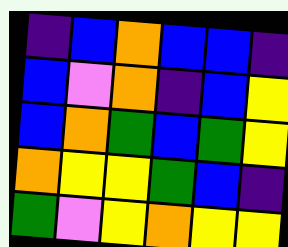[["indigo", "blue", "orange", "blue", "blue", "indigo"], ["blue", "violet", "orange", "indigo", "blue", "yellow"], ["blue", "orange", "green", "blue", "green", "yellow"], ["orange", "yellow", "yellow", "green", "blue", "indigo"], ["green", "violet", "yellow", "orange", "yellow", "yellow"]]